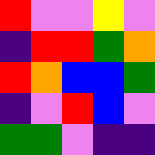[["red", "violet", "violet", "yellow", "violet"], ["indigo", "red", "red", "green", "orange"], ["red", "orange", "blue", "blue", "green"], ["indigo", "violet", "red", "blue", "violet"], ["green", "green", "violet", "indigo", "indigo"]]